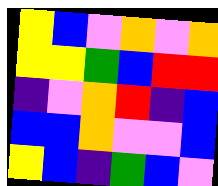[["yellow", "blue", "violet", "orange", "violet", "orange"], ["yellow", "yellow", "green", "blue", "red", "red"], ["indigo", "violet", "orange", "red", "indigo", "blue"], ["blue", "blue", "orange", "violet", "violet", "blue"], ["yellow", "blue", "indigo", "green", "blue", "violet"]]